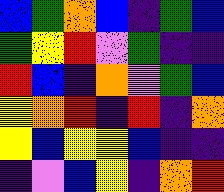[["blue", "green", "orange", "blue", "indigo", "green", "blue"], ["green", "yellow", "red", "violet", "green", "indigo", "indigo"], ["red", "blue", "indigo", "orange", "violet", "green", "blue"], ["yellow", "orange", "red", "indigo", "red", "indigo", "orange"], ["yellow", "blue", "yellow", "yellow", "blue", "indigo", "indigo"], ["indigo", "violet", "blue", "yellow", "indigo", "orange", "red"]]